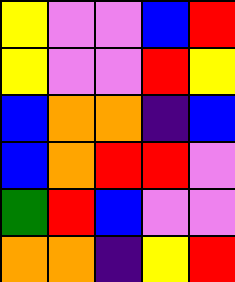[["yellow", "violet", "violet", "blue", "red"], ["yellow", "violet", "violet", "red", "yellow"], ["blue", "orange", "orange", "indigo", "blue"], ["blue", "orange", "red", "red", "violet"], ["green", "red", "blue", "violet", "violet"], ["orange", "orange", "indigo", "yellow", "red"]]